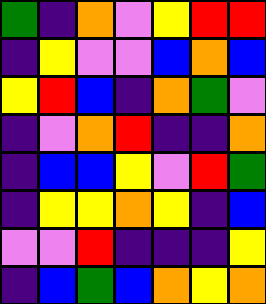[["green", "indigo", "orange", "violet", "yellow", "red", "red"], ["indigo", "yellow", "violet", "violet", "blue", "orange", "blue"], ["yellow", "red", "blue", "indigo", "orange", "green", "violet"], ["indigo", "violet", "orange", "red", "indigo", "indigo", "orange"], ["indigo", "blue", "blue", "yellow", "violet", "red", "green"], ["indigo", "yellow", "yellow", "orange", "yellow", "indigo", "blue"], ["violet", "violet", "red", "indigo", "indigo", "indigo", "yellow"], ["indigo", "blue", "green", "blue", "orange", "yellow", "orange"]]